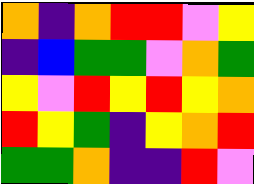[["orange", "indigo", "orange", "red", "red", "violet", "yellow"], ["indigo", "blue", "green", "green", "violet", "orange", "green"], ["yellow", "violet", "red", "yellow", "red", "yellow", "orange"], ["red", "yellow", "green", "indigo", "yellow", "orange", "red"], ["green", "green", "orange", "indigo", "indigo", "red", "violet"]]